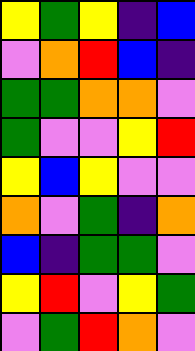[["yellow", "green", "yellow", "indigo", "blue"], ["violet", "orange", "red", "blue", "indigo"], ["green", "green", "orange", "orange", "violet"], ["green", "violet", "violet", "yellow", "red"], ["yellow", "blue", "yellow", "violet", "violet"], ["orange", "violet", "green", "indigo", "orange"], ["blue", "indigo", "green", "green", "violet"], ["yellow", "red", "violet", "yellow", "green"], ["violet", "green", "red", "orange", "violet"]]